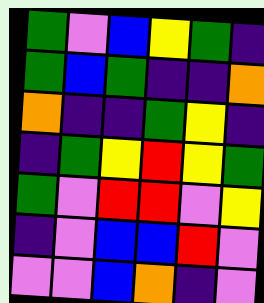[["green", "violet", "blue", "yellow", "green", "indigo"], ["green", "blue", "green", "indigo", "indigo", "orange"], ["orange", "indigo", "indigo", "green", "yellow", "indigo"], ["indigo", "green", "yellow", "red", "yellow", "green"], ["green", "violet", "red", "red", "violet", "yellow"], ["indigo", "violet", "blue", "blue", "red", "violet"], ["violet", "violet", "blue", "orange", "indigo", "violet"]]